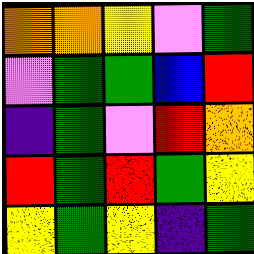[["orange", "orange", "yellow", "violet", "green"], ["violet", "green", "green", "blue", "red"], ["indigo", "green", "violet", "red", "orange"], ["red", "green", "red", "green", "yellow"], ["yellow", "green", "yellow", "indigo", "green"]]